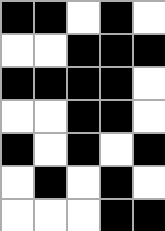[["black", "black", "white", "black", "white"], ["white", "white", "black", "black", "black"], ["black", "black", "black", "black", "white"], ["white", "white", "black", "black", "white"], ["black", "white", "black", "white", "black"], ["white", "black", "white", "black", "white"], ["white", "white", "white", "black", "black"]]